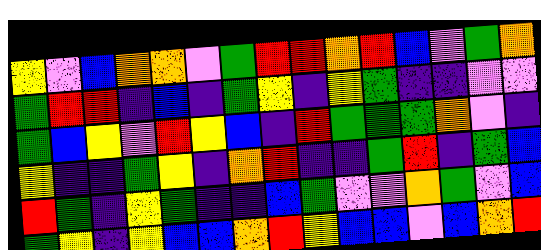[["yellow", "violet", "blue", "orange", "orange", "violet", "green", "red", "red", "orange", "red", "blue", "violet", "green", "orange"], ["green", "red", "red", "indigo", "blue", "indigo", "green", "yellow", "indigo", "yellow", "green", "indigo", "indigo", "violet", "violet"], ["green", "blue", "yellow", "violet", "red", "yellow", "blue", "indigo", "red", "green", "green", "green", "orange", "violet", "indigo"], ["yellow", "indigo", "indigo", "green", "yellow", "indigo", "orange", "red", "indigo", "indigo", "green", "red", "indigo", "green", "blue"], ["red", "green", "indigo", "yellow", "green", "indigo", "indigo", "blue", "green", "violet", "violet", "orange", "green", "violet", "blue"], ["green", "yellow", "indigo", "yellow", "blue", "blue", "orange", "red", "yellow", "blue", "blue", "violet", "blue", "orange", "red"]]